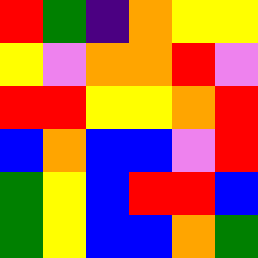[["red", "green", "indigo", "orange", "yellow", "yellow"], ["yellow", "violet", "orange", "orange", "red", "violet"], ["red", "red", "yellow", "yellow", "orange", "red"], ["blue", "orange", "blue", "blue", "violet", "red"], ["green", "yellow", "blue", "red", "red", "blue"], ["green", "yellow", "blue", "blue", "orange", "green"]]